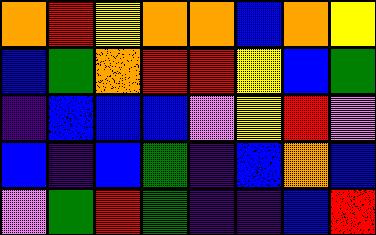[["orange", "red", "yellow", "orange", "orange", "blue", "orange", "yellow"], ["blue", "green", "orange", "red", "red", "yellow", "blue", "green"], ["indigo", "blue", "blue", "blue", "violet", "yellow", "red", "violet"], ["blue", "indigo", "blue", "green", "indigo", "blue", "orange", "blue"], ["violet", "green", "red", "green", "indigo", "indigo", "blue", "red"]]